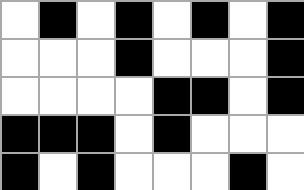[["white", "black", "white", "black", "white", "black", "white", "black"], ["white", "white", "white", "black", "white", "white", "white", "black"], ["white", "white", "white", "white", "black", "black", "white", "black"], ["black", "black", "black", "white", "black", "white", "white", "white"], ["black", "white", "black", "white", "white", "white", "black", "white"]]